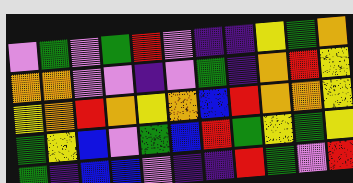[["violet", "green", "violet", "green", "red", "violet", "indigo", "indigo", "yellow", "green", "orange"], ["orange", "orange", "violet", "violet", "indigo", "violet", "green", "indigo", "orange", "red", "yellow"], ["yellow", "orange", "red", "orange", "yellow", "orange", "blue", "red", "orange", "orange", "yellow"], ["green", "yellow", "blue", "violet", "green", "blue", "red", "green", "yellow", "green", "yellow"], ["green", "indigo", "blue", "blue", "violet", "indigo", "indigo", "red", "green", "violet", "red"]]